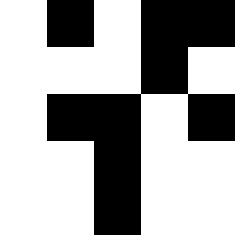[["white", "black", "white", "black", "black"], ["white", "white", "white", "black", "white"], ["white", "black", "black", "white", "black"], ["white", "white", "black", "white", "white"], ["white", "white", "black", "white", "white"]]